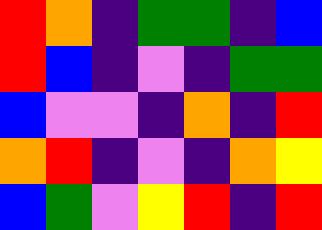[["red", "orange", "indigo", "green", "green", "indigo", "blue"], ["red", "blue", "indigo", "violet", "indigo", "green", "green"], ["blue", "violet", "violet", "indigo", "orange", "indigo", "red"], ["orange", "red", "indigo", "violet", "indigo", "orange", "yellow"], ["blue", "green", "violet", "yellow", "red", "indigo", "red"]]